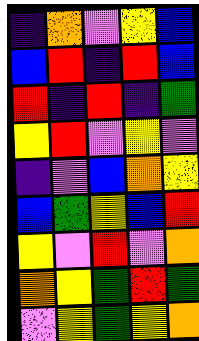[["indigo", "orange", "violet", "yellow", "blue"], ["blue", "red", "indigo", "red", "blue"], ["red", "indigo", "red", "indigo", "green"], ["yellow", "red", "violet", "yellow", "violet"], ["indigo", "violet", "blue", "orange", "yellow"], ["blue", "green", "yellow", "blue", "red"], ["yellow", "violet", "red", "violet", "orange"], ["orange", "yellow", "green", "red", "green"], ["violet", "yellow", "green", "yellow", "orange"]]